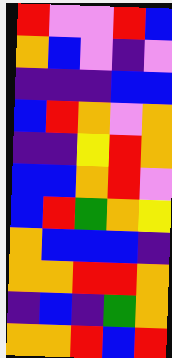[["red", "violet", "violet", "red", "blue"], ["orange", "blue", "violet", "indigo", "violet"], ["indigo", "indigo", "indigo", "blue", "blue"], ["blue", "red", "orange", "violet", "orange"], ["indigo", "indigo", "yellow", "red", "orange"], ["blue", "blue", "orange", "red", "violet"], ["blue", "red", "green", "orange", "yellow"], ["orange", "blue", "blue", "blue", "indigo"], ["orange", "orange", "red", "red", "orange"], ["indigo", "blue", "indigo", "green", "orange"], ["orange", "orange", "red", "blue", "red"]]